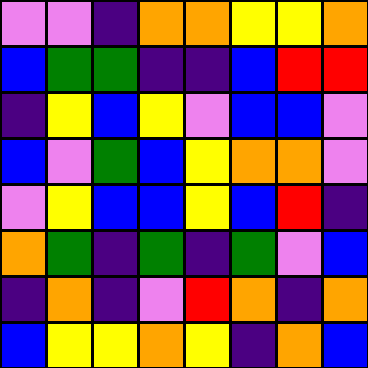[["violet", "violet", "indigo", "orange", "orange", "yellow", "yellow", "orange"], ["blue", "green", "green", "indigo", "indigo", "blue", "red", "red"], ["indigo", "yellow", "blue", "yellow", "violet", "blue", "blue", "violet"], ["blue", "violet", "green", "blue", "yellow", "orange", "orange", "violet"], ["violet", "yellow", "blue", "blue", "yellow", "blue", "red", "indigo"], ["orange", "green", "indigo", "green", "indigo", "green", "violet", "blue"], ["indigo", "orange", "indigo", "violet", "red", "orange", "indigo", "orange"], ["blue", "yellow", "yellow", "orange", "yellow", "indigo", "orange", "blue"]]